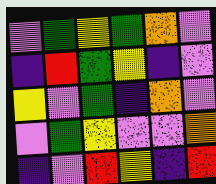[["violet", "green", "yellow", "green", "orange", "violet"], ["indigo", "red", "green", "yellow", "indigo", "violet"], ["yellow", "violet", "green", "indigo", "orange", "violet"], ["violet", "green", "yellow", "violet", "violet", "orange"], ["indigo", "violet", "red", "yellow", "indigo", "red"]]